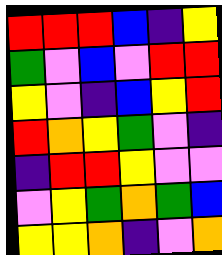[["red", "red", "red", "blue", "indigo", "yellow"], ["green", "violet", "blue", "violet", "red", "red"], ["yellow", "violet", "indigo", "blue", "yellow", "red"], ["red", "orange", "yellow", "green", "violet", "indigo"], ["indigo", "red", "red", "yellow", "violet", "violet"], ["violet", "yellow", "green", "orange", "green", "blue"], ["yellow", "yellow", "orange", "indigo", "violet", "orange"]]